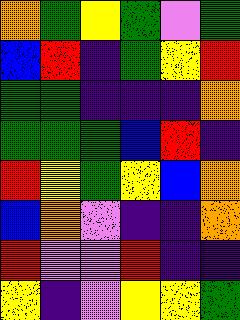[["orange", "green", "yellow", "green", "violet", "green"], ["blue", "red", "indigo", "green", "yellow", "red"], ["green", "green", "indigo", "indigo", "indigo", "orange"], ["green", "green", "green", "blue", "red", "indigo"], ["red", "yellow", "green", "yellow", "blue", "orange"], ["blue", "orange", "violet", "indigo", "indigo", "orange"], ["red", "violet", "violet", "red", "indigo", "indigo"], ["yellow", "indigo", "violet", "yellow", "yellow", "green"]]